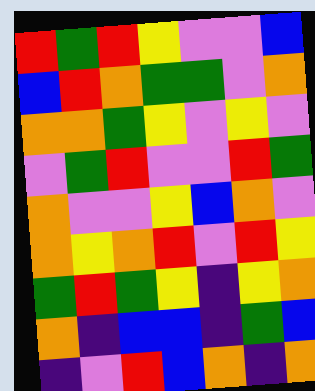[["red", "green", "red", "yellow", "violet", "violet", "blue"], ["blue", "red", "orange", "green", "green", "violet", "orange"], ["orange", "orange", "green", "yellow", "violet", "yellow", "violet"], ["violet", "green", "red", "violet", "violet", "red", "green"], ["orange", "violet", "violet", "yellow", "blue", "orange", "violet"], ["orange", "yellow", "orange", "red", "violet", "red", "yellow"], ["green", "red", "green", "yellow", "indigo", "yellow", "orange"], ["orange", "indigo", "blue", "blue", "indigo", "green", "blue"], ["indigo", "violet", "red", "blue", "orange", "indigo", "orange"]]